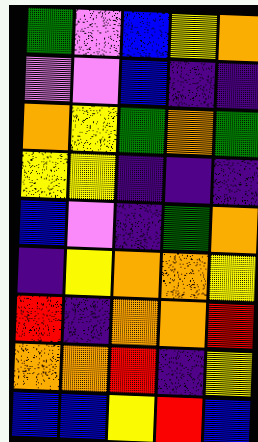[["green", "violet", "blue", "yellow", "orange"], ["violet", "violet", "blue", "indigo", "indigo"], ["orange", "yellow", "green", "orange", "green"], ["yellow", "yellow", "indigo", "indigo", "indigo"], ["blue", "violet", "indigo", "green", "orange"], ["indigo", "yellow", "orange", "orange", "yellow"], ["red", "indigo", "orange", "orange", "red"], ["orange", "orange", "red", "indigo", "yellow"], ["blue", "blue", "yellow", "red", "blue"]]